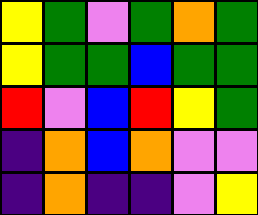[["yellow", "green", "violet", "green", "orange", "green"], ["yellow", "green", "green", "blue", "green", "green"], ["red", "violet", "blue", "red", "yellow", "green"], ["indigo", "orange", "blue", "orange", "violet", "violet"], ["indigo", "orange", "indigo", "indigo", "violet", "yellow"]]